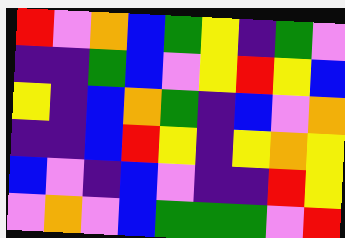[["red", "violet", "orange", "blue", "green", "yellow", "indigo", "green", "violet"], ["indigo", "indigo", "green", "blue", "violet", "yellow", "red", "yellow", "blue"], ["yellow", "indigo", "blue", "orange", "green", "indigo", "blue", "violet", "orange"], ["indigo", "indigo", "blue", "red", "yellow", "indigo", "yellow", "orange", "yellow"], ["blue", "violet", "indigo", "blue", "violet", "indigo", "indigo", "red", "yellow"], ["violet", "orange", "violet", "blue", "green", "green", "green", "violet", "red"]]